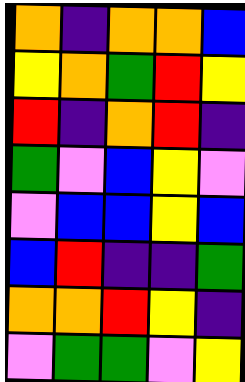[["orange", "indigo", "orange", "orange", "blue"], ["yellow", "orange", "green", "red", "yellow"], ["red", "indigo", "orange", "red", "indigo"], ["green", "violet", "blue", "yellow", "violet"], ["violet", "blue", "blue", "yellow", "blue"], ["blue", "red", "indigo", "indigo", "green"], ["orange", "orange", "red", "yellow", "indigo"], ["violet", "green", "green", "violet", "yellow"]]